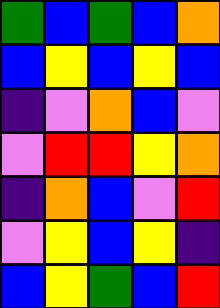[["green", "blue", "green", "blue", "orange"], ["blue", "yellow", "blue", "yellow", "blue"], ["indigo", "violet", "orange", "blue", "violet"], ["violet", "red", "red", "yellow", "orange"], ["indigo", "orange", "blue", "violet", "red"], ["violet", "yellow", "blue", "yellow", "indigo"], ["blue", "yellow", "green", "blue", "red"]]